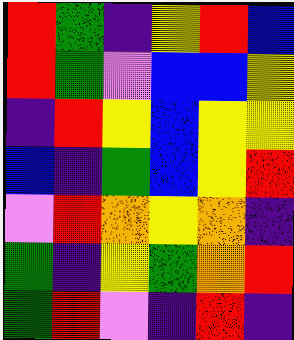[["red", "green", "indigo", "yellow", "red", "blue"], ["red", "green", "violet", "blue", "blue", "yellow"], ["indigo", "red", "yellow", "blue", "yellow", "yellow"], ["blue", "indigo", "green", "blue", "yellow", "red"], ["violet", "red", "orange", "yellow", "orange", "indigo"], ["green", "indigo", "yellow", "green", "orange", "red"], ["green", "red", "violet", "indigo", "red", "indigo"]]